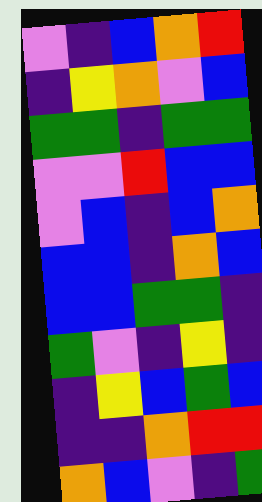[["violet", "indigo", "blue", "orange", "red"], ["indigo", "yellow", "orange", "violet", "blue"], ["green", "green", "indigo", "green", "green"], ["violet", "violet", "red", "blue", "blue"], ["violet", "blue", "indigo", "blue", "orange"], ["blue", "blue", "indigo", "orange", "blue"], ["blue", "blue", "green", "green", "indigo"], ["green", "violet", "indigo", "yellow", "indigo"], ["indigo", "yellow", "blue", "green", "blue"], ["indigo", "indigo", "orange", "red", "red"], ["orange", "blue", "violet", "indigo", "green"]]